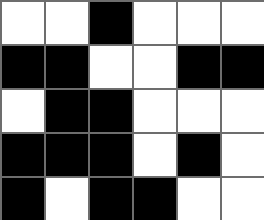[["white", "white", "black", "white", "white", "white"], ["black", "black", "white", "white", "black", "black"], ["white", "black", "black", "white", "white", "white"], ["black", "black", "black", "white", "black", "white"], ["black", "white", "black", "black", "white", "white"]]